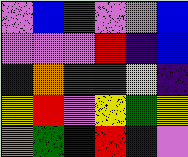[["violet", "blue", "green", "violet", "violet", "blue"], ["violet", "violet", "violet", "red", "indigo", "blue"], ["indigo", "orange", "red", "green", "yellow", "indigo"], ["yellow", "red", "violet", "yellow", "green", "yellow"], ["orange", "green", "blue", "red", "indigo", "violet"]]